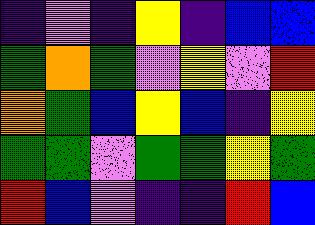[["indigo", "violet", "indigo", "yellow", "indigo", "blue", "blue"], ["green", "orange", "green", "violet", "yellow", "violet", "red"], ["orange", "green", "blue", "yellow", "blue", "indigo", "yellow"], ["green", "green", "violet", "green", "green", "yellow", "green"], ["red", "blue", "violet", "indigo", "indigo", "red", "blue"]]